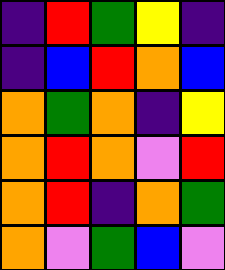[["indigo", "red", "green", "yellow", "indigo"], ["indigo", "blue", "red", "orange", "blue"], ["orange", "green", "orange", "indigo", "yellow"], ["orange", "red", "orange", "violet", "red"], ["orange", "red", "indigo", "orange", "green"], ["orange", "violet", "green", "blue", "violet"]]